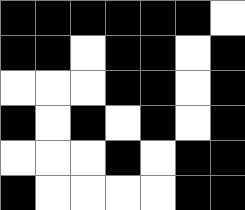[["black", "black", "black", "black", "black", "black", "white"], ["black", "black", "white", "black", "black", "white", "black"], ["white", "white", "white", "black", "black", "white", "black"], ["black", "white", "black", "white", "black", "white", "black"], ["white", "white", "white", "black", "white", "black", "black"], ["black", "white", "white", "white", "white", "black", "black"]]